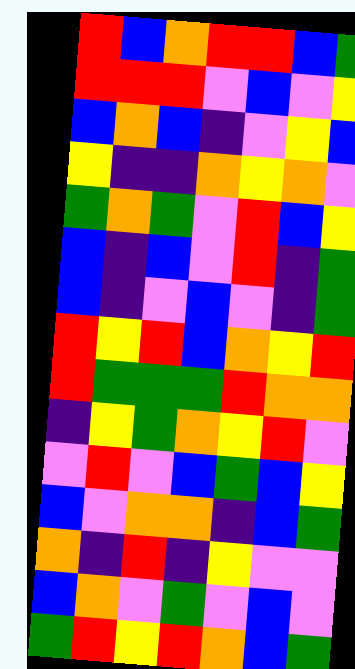[["red", "blue", "orange", "red", "red", "blue", "green"], ["red", "red", "red", "violet", "blue", "violet", "yellow"], ["blue", "orange", "blue", "indigo", "violet", "yellow", "blue"], ["yellow", "indigo", "indigo", "orange", "yellow", "orange", "violet"], ["green", "orange", "green", "violet", "red", "blue", "yellow"], ["blue", "indigo", "blue", "violet", "red", "indigo", "green"], ["blue", "indigo", "violet", "blue", "violet", "indigo", "green"], ["red", "yellow", "red", "blue", "orange", "yellow", "red"], ["red", "green", "green", "green", "red", "orange", "orange"], ["indigo", "yellow", "green", "orange", "yellow", "red", "violet"], ["violet", "red", "violet", "blue", "green", "blue", "yellow"], ["blue", "violet", "orange", "orange", "indigo", "blue", "green"], ["orange", "indigo", "red", "indigo", "yellow", "violet", "violet"], ["blue", "orange", "violet", "green", "violet", "blue", "violet"], ["green", "red", "yellow", "red", "orange", "blue", "green"]]